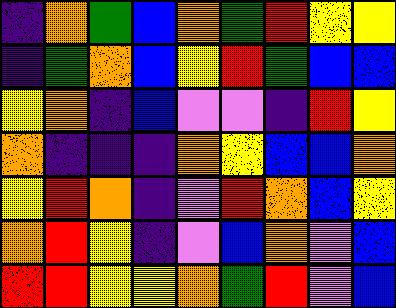[["indigo", "orange", "green", "blue", "orange", "green", "red", "yellow", "yellow"], ["indigo", "green", "orange", "blue", "yellow", "red", "green", "blue", "blue"], ["yellow", "orange", "indigo", "blue", "violet", "violet", "indigo", "red", "yellow"], ["orange", "indigo", "indigo", "indigo", "orange", "yellow", "blue", "blue", "orange"], ["yellow", "red", "orange", "indigo", "violet", "red", "orange", "blue", "yellow"], ["orange", "red", "yellow", "indigo", "violet", "blue", "orange", "violet", "blue"], ["red", "red", "yellow", "yellow", "orange", "green", "red", "violet", "blue"]]